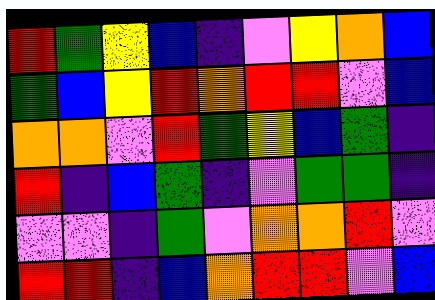[["red", "green", "yellow", "blue", "indigo", "violet", "yellow", "orange", "blue"], ["green", "blue", "yellow", "red", "orange", "red", "red", "violet", "blue"], ["orange", "orange", "violet", "red", "green", "yellow", "blue", "green", "indigo"], ["red", "indigo", "blue", "green", "indigo", "violet", "green", "green", "indigo"], ["violet", "violet", "indigo", "green", "violet", "orange", "orange", "red", "violet"], ["red", "red", "indigo", "blue", "orange", "red", "red", "violet", "blue"]]